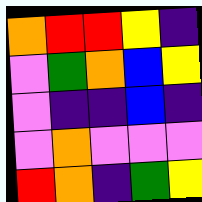[["orange", "red", "red", "yellow", "indigo"], ["violet", "green", "orange", "blue", "yellow"], ["violet", "indigo", "indigo", "blue", "indigo"], ["violet", "orange", "violet", "violet", "violet"], ["red", "orange", "indigo", "green", "yellow"]]